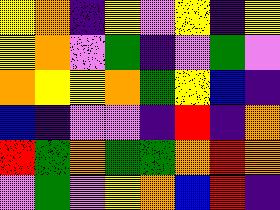[["yellow", "orange", "indigo", "yellow", "violet", "yellow", "indigo", "yellow"], ["yellow", "orange", "violet", "green", "indigo", "violet", "green", "violet"], ["orange", "yellow", "yellow", "orange", "green", "yellow", "blue", "indigo"], ["blue", "indigo", "violet", "violet", "indigo", "red", "indigo", "orange"], ["red", "green", "orange", "green", "green", "orange", "red", "orange"], ["violet", "green", "violet", "yellow", "orange", "blue", "red", "indigo"]]